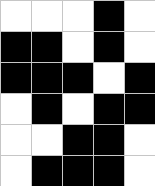[["white", "white", "white", "black", "white"], ["black", "black", "white", "black", "white"], ["black", "black", "black", "white", "black"], ["white", "black", "white", "black", "black"], ["white", "white", "black", "black", "white"], ["white", "black", "black", "black", "white"]]